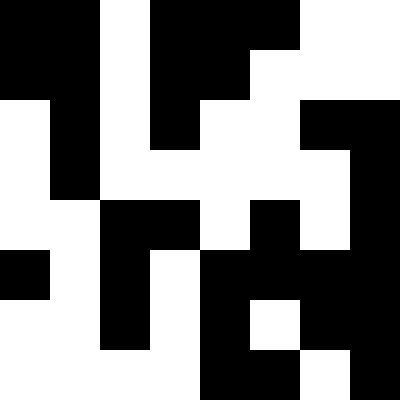[["black", "black", "white", "black", "black", "black", "white", "white"], ["black", "black", "white", "black", "black", "white", "white", "white"], ["white", "black", "white", "black", "white", "white", "black", "black"], ["white", "black", "white", "white", "white", "white", "white", "black"], ["white", "white", "black", "black", "white", "black", "white", "black"], ["black", "white", "black", "white", "black", "black", "black", "black"], ["white", "white", "black", "white", "black", "white", "black", "black"], ["white", "white", "white", "white", "black", "black", "white", "black"]]